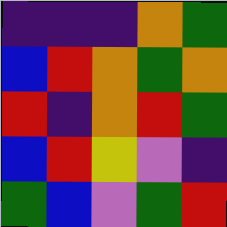[["indigo", "indigo", "indigo", "orange", "green"], ["blue", "red", "orange", "green", "orange"], ["red", "indigo", "orange", "red", "green"], ["blue", "red", "yellow", "violet", "indigo"], ["green", "blue", "violet", "green", "red"]]